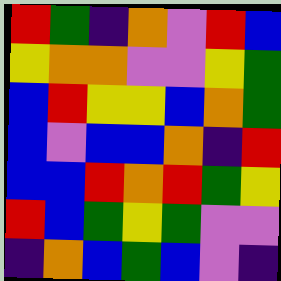[["red", "green", "indigo", "orange", "violet", "red", "blue"], ["yellow", "orange", "orange", "violet", "violet", "yellow", "green"], ["blue", "red", "yellow", "yellow", "blue", "orange", "green"], ["blue", "violet", "blue", "blue", "orange", "indigo", "red"], ["blue", "blue", "red", "orange", "red", "green", "yellow"], ["red", "blue", "green", "yellow", "green", "violet", "violet"], ["indigo", "orange", "blue", "green", "blue", "violet", "indigo"]]